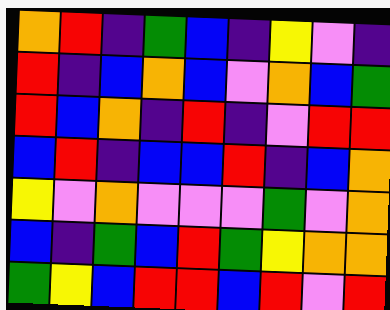[["orange", "red", "indigo", "green", "blue", "indigo", "yellow", "violet", "indigo"], ["red", "indigo", "blue", "orange", "blue", "violet", "orange", "blue", "green"], ["red", "blue", "orange", "indigo", "red", "indigo", "violet", "red", "red"], ["blue", "red", "indigo", "blue", "blue", "red", "indigo", "blue", "orange"], ["yellow", "violet", "orange", "violet", "violet", "violet", "green", "violet", "orange"], ["blue", "indigo", "green", "blue", "red", "green", "yellow", "orange", "orange"], ["green", "yellow", "blue", "red", "red", "blue", "red", "violet", "red"]]